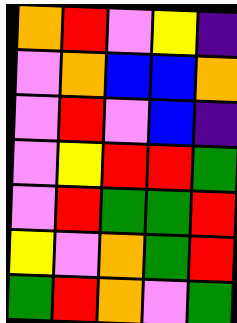[["orange", "red", "violet", "yellow", "indigo"], ["violet", "orange", "blue", "blue", "orange"], ["violet", "red", "violet", "blue", "indigo"], ["violet", "yellow", "red", "red", "green"], ["violet", "red", "green", "green", "red"], ["yellow", "violet", "orange", "green", "red"], ["green", "red", "orange", "violet", "green"]]